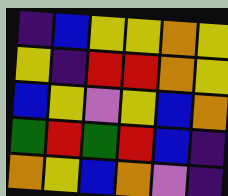[["indigo", "blue", "yellow", "yellow", "orange", "yellow"], ["yellow", "indigo", "red", "red", "orange", "yellow"], ["blue", "yellow", "violet", "yellow", "blue", "orange"], ["green", "red", "green", "red", "blue", "indigo"], ["orange", "yellow", "blue", "orange", "violet", "indigo"]]